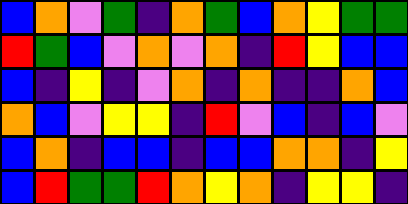[["blue", "orange", "violet", "green", "indigo", "orange", "green", "blue", "orange", "yellow", "green", "green"], ["red", "green", "blue", "violet", "orange", "violet", "orange", "indigo", "red", "yellow", "blue", "blue"], ["blue", "indigo", "yellow", "indigo", "violet", "orange", "indigo", "orange", "indigo", "indigo", "orange", "blue"], ["orange", "blue", "violet", "yellow", "yellow", "indigo", "red", "violet", "blue", "indigo", "blue", "violet"], ["blue", "orange", "indigo", "blue", "blue", "indigo", "blue", "blue", "orange", "orange", "indigo", "yellow"], ["blue", "red", "green", "green", "red", "orange", "yellow", "orange", "indigo", "yellow", "yellow", "indigo"]]